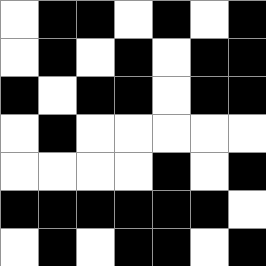[["white", "black", "black", "white", "black", "white", "black"], ["white", "black", "white", "black", "white", "black", "black"], ["black", "white", "black", "black", "white", "black", "black"], ["white", "black", "white", "white", "white", "white", "white"], ["white", "white", "white", "white", "black", "white", "black"], ["black", "black", "black", "black", "black", "black", "white"], ["white", "black", "white", "black", "black", "white", "black"]]